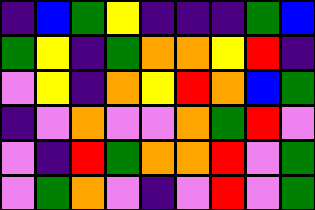[["indigo", "blue", "green", "yellow", "indigo", "indigo", "indigo", "green", "blue"], ["green", "yellow", "indigo", "green", "orange", "orange", "yellow", "red", "indigo"], ["violet", "yellow", "indigo", "orange", "yellow", "red", "orange", "blue", "green"], ["indigo", "violet", "orange", "violet", "violet", "orange", "green", "red", "violet"], ["violet", "indigo", "red", "green", "orange", "orange", "red", "violet", "green"], ["violet", "green", "orange", "violet", "indigo", "violet", "red", "violet", "green"]]